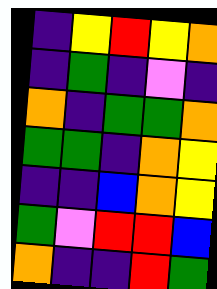[["indigo", "yellow", "red", "yellow", "orange"], ["indigo", "green", "indigo", "violet", "indigo"], ["orange", "indigo", "green", "green", "orange"], ["green", "green", "indigo", "orange", "yellow"], ["indigo", "indigo", "blue", "orange", "yellow"], ["green", "violet", "red", "red", "blue"], ["orange", "indigo", "indigo", "red", "green"]]